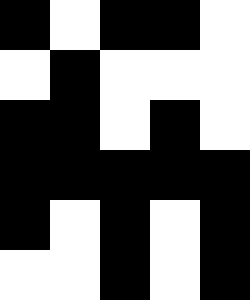[["black", "white", "black", "black", "white"], ["white", "black", "white", "white", "white"], ["black", "black", "white", "black", "white"], ["black", "black", "black", "black", "black"], ["black", "white", "black", "white", "black"], ["white", "white", "black", "white", "black"]]